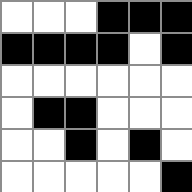[["white", "white", "white", "black", "black", "black"], ["black", "black", "black", "black", "white", "black"], ["white", "white", "white", "white", "white", "white"], ["white", "black", "black", "white", "white", "white"], ["white", "white", "black", "white", "black", "white"], ["white", "white", "white", "white", "white", "black"]]